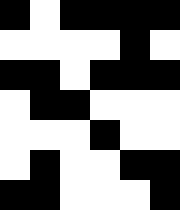[["black", "white", "black", "black", "black", "black"], ["white", "white", "white", "white", "black", "white"], ["black", "black", "white", "black", "black", "black"], ["white", "black", "black", "white", "white", "white"], ["white", "white", "white", "black", "white", "white"], ["white", "black", "white", "white", "black", "black"], ["black", "black", "white", "white", "white", "black"]]